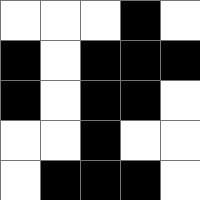[["white", "white", "white", "black", "white"], ["black", "white", "black", "black", "black"], ["black", "white", "black", "black", "white"], ["white", "white", "black", "white", "white"], ["white", "black", "black", "black", "white"]]